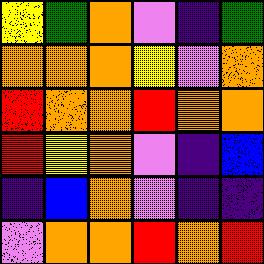[["yellow", "green", "orange", "violet", "indigo", "green"], ["orange", "orange", "orange", "yellow", "violet", "orange"], ["red", "orange", "orange", "red", "orange", "orange"], ["red", "yellow", "orange", "violet", "indigo", "blue"], ["indigo", "blue", "orange", "violet", "indigo", "indigo"], ["violet", "orange", "orange", "red", "orange", "red"]]